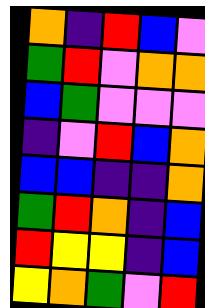[["orange", "indigo", "red", "blue", "violet"], ["green", "red", "violet", "orange", "orange"], ["blue", "green", "violet", "violet", "violet"], ["indigo", "violet", "red", "blue", "orange"], ["blue", "blue", "indigo", "indigo", "orange"], ["green", "red", "orange", "indigo", "blue"], ["red", "yellow", "yellow", "indigo", "blue"], ["yellow", "orange", "green", "violet", "red"]]